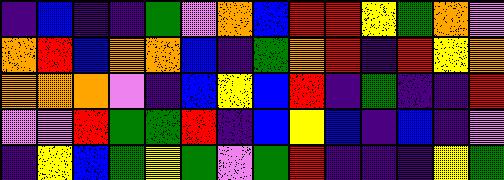[["indigo", "blue", "indigo", "indigo", "green", "violet", "orange", "blue", "red", "red", "yellow", "green", "orange", "violet"], ["orange", "red", "blue", "orange", "orange", "blue", "indigo", "green", "orange", "red", "indigo", "red", "yellow", "orange"], ["orange", "orange", "orange", "violet", "indigo", "blue", "yellow", "blue", "red", "indigo", "green", "indigo", "indigo", "red"], ["violet", "violet", "red", "green", "green", "red", "indigo", "blue", "yellow", "blue", "indigo", "blue", "indigo", "violet"], ["indigo", "yellow", "blue", "green", "yellow", "green", "violet", "green", "red", "indigo", "indigo", "indigo", "yellow", "green"]]